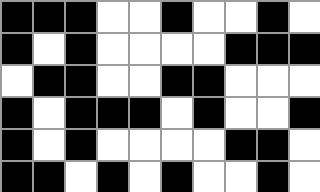[["black", "black", "black", "white", "white", "black", "white", "white", "black", "white"], ["black", "white", "black", "white", "white", "white", "white", "black", "black", "black"], ["white", "black", "black", "white", "white", "black", "black", "white", "white", "white"], ["black", "white", "black", "black", "black", "white", "black", "white", "white", "black"], ["black", "white", "black", "white", "white", "white", "white", "black", "black", "white"], ["black", "black", "white", "black", "white", "black", "white", "white", "black", "white"]]